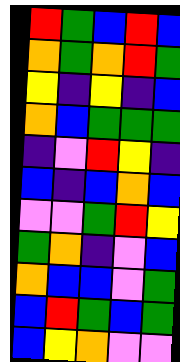[["red", "green", "blue", "red", "blue"], ["orange", "green", "orange", "red", "green"], ["yellow", "indigo", "yellow", "indigo", "blue"], ["orange", "blue", "green", "green", "green"], ["indigo", "violet", "red", "yellow", "indigo"], ["blue", "indigo", "blue", "orange", "blue"], ["violet", "violet", "green", "red", "yellow"], ["green", "orange", "indigo", "violet", "blue"], ["orange", "blue", "blue", "violet", "green"], ["blue", "red", "green", "blue", "green"], ["blue", "yellow", "orange", "violet", "violet"]]